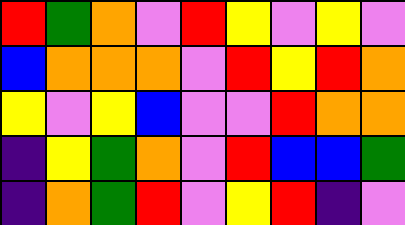[["red", "green", "orange", "violet", "red", "yellow", "violet", "yellow", "violet"], ["blue", "orange", "orange", "orange", "violet", "red", "yellow", "red", "orange"], ["yellow", "violet", "yellow", "blue", "violet", "violet", "red", "orange", "orange"], ["indigo", "yellow", "green", "orange", "violet", "red", "blue", "blue", "green"], ["indigo", "orange", "green", "red", "violet", "yellow", "red", "indigo", "violet"]]